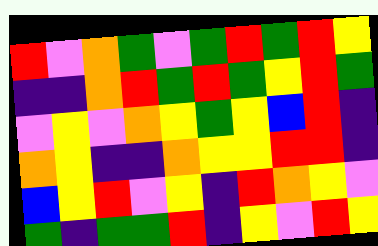[["red", "violet", "orange", "green", "violet", "green", "red", "green", "red", "yellow"], ["indigo", "indigo", "orange", "red", "green", "red", "green", "yellow", "red", "green"], ["violet", "yellow", "violet", "orange", "yellow", "green", "yellow", "blue", "red", "indigo"], ["orange", "yellow", "indigo", "indigo", "orange", "yellow", "yellow", "red", "red", "indigo"], ["blue", "yellow", "red", "violet", "yellow", "indigo", "red", "orange", "yellow", "violet"], ["green", "indigo", "green", "green", "red", "indigo", "yellow", "violet", "red", "yellow"]]